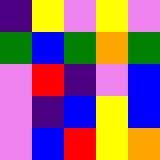[["indigo", "yellow", "violet", "yellow", "violet"], ["green", "blue", "green", "orange", "green"], ["violet", "red", "indigo", "violet", "blue"], ["violet", "indigo", "blue", "yellow", "blue"], ["violet", "blue", "red", "yellow", "orange"]]